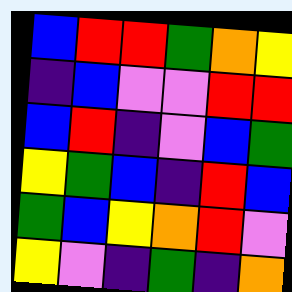[["blue", "red", "red", "green", "orange", "yellow"], ["indigo", "blue", "violet", "violet", "red", "red"], ["blue", "red", "indigo", "violet", "blue", "green"], ["yellow", "green", "blue", "indigo", "red", "blue"], ["green", "blue", "yellow", "orange", "red", "violet"], ["yellow", "violet", "indigo", "green", "indigo", "orange"]]